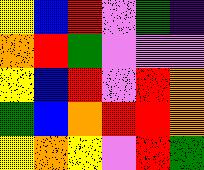[["yellow", "blue", "red", "violet", "green", "indigo"], ["orange", "red", "green", "violet", "violet", "violet"], ["yellow", "blue", "red", "violet", "red", "orange"], ["green", "blue", "orange", "red", "red", "orange"], ["yellow", "orange", "yellow", "violet", "red", "green"]]